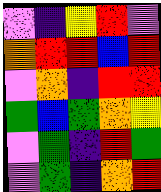[["violet", "indigo", "yellow", "red", "violet"], ["orange", "red", "red", "blue", "red"], ["violet", "orange", "indigo", "red", "red"], ["green", "blue", "green", "orange", "yellow"], ["violet", "green", "indigo", "red", "green"], ["violet", "green", "indigo", "orange", "red"]]